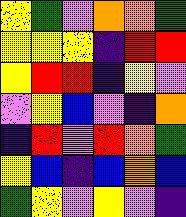[["yellow", "green", "violet", "orange", "orange", "green"], ["yellow", "yellow", "yellow", "indigo", "red", "red"], ["yellow", "red", "red", "indigo", "yellow", "violet"], ["violet", "yellow", "blue", "violet", "indigo", "orange"], ["indigo", "red", "violet", "red", "orange", "green"], ["yellow", "blue", "indigo", "blue", "orange", "blue"], ["green", "yellow", "violet", "yellow", "violet", "indigo"]]